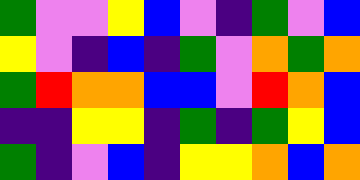[["green", "violet", "violet", "yellow", "blue", "violet", "indigo", "green", "violet", "blue"], ["yellow", "violet", "indigo", "blue", "indigo", "green", "violet", "orange", "green", "orange"], ["green", "red", "orange", "orange", "blue", "blue", "violet", "red", "orange", "blue"], ["indigo", "indigo", "yellow", "yellow", "indigo", "green", "indigo", "green", "yellow", "blue"], ["green", "indigo", "violet", "blue", "indigo", "yellow", "yellow", "orange", "blue", "orange"]]